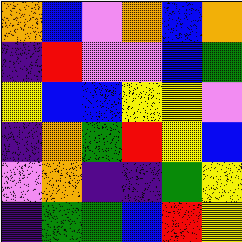[["orange", "blue", "violet", "orange", "blue", "orange"], ["indigo", "red", "violet", "violet", "blue", "green"], ["yellow", "blue", "blue", "yellow", "yellow", "violet"], ["indigo", "orange", "green", "red", "yellow", "blue"], ["violet", "orange", "indigo", "indigo", "green", "yellow"], ["indigo", "green", "green", "blue", "red", "yellow"]]